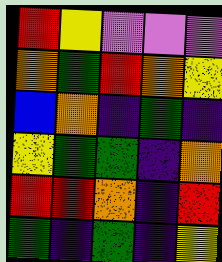[["red", "yellow", "violet", "violet", "violet"], ["orange", "green", "red", "orange", "yellow"], ["blue", "orange", "indigo", "green", "indigo"], ["yellow", "green", "green", "indigo", "orange"], ["red", "red", "orange", "indigo", "red"], ["green", "indigo", "green", "indigo", "yellow"]]